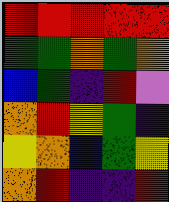[["red", "red", "red", "red", "red"], ["green", "green", "orange", "green", "orange"], ["blue", "green", "indigo", "red", "violet"], ["orange", "red", "yellow", "green", "indigo"], ["yellow", "orange", "blue", "green", "yellow"], ["orange", "red", "indigo", "indigo", "red"]]